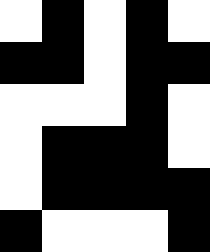[["white", "black", "white", "black", "white"], ["black", "black", "white", "black", "black"], ["white", "white", "white", "black", "white"], ["white", "black", "black", "black", "white"], ["white", "black", "black", "black", "black"], ["black", "white", "white", "white", "black"]]